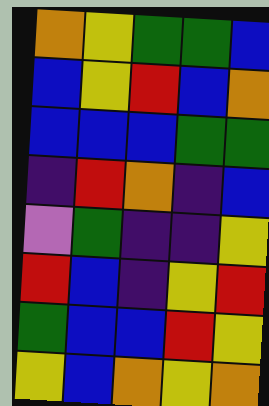[["orange", "yellow", "green", "green", "blue"], ["blue", "yellow", "red", "blue", "orange"], ["blue", "blue", "blue", "green", "green"], ["indigo", "red", "orange", "indigo", "blue"], ["violet", "green", "indigo", "indigo", "yellow"], ["red", "blue", "indigo", "yellow", "red"], ["green", "blue", "blue", "red", "yellow"], ["yellow", "blue", "orange", "yellow", "orange"]]